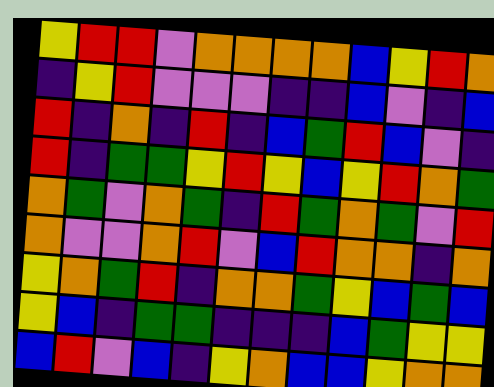[["yellow", "red", "red", "violet", "orange", "orange", "orange", "orange", "blue", "yellow", "red", "orange"], ["indigo", "yellow", "red", "violet", "violet", "violet", "indigo", "indigo", "blue", "violet", "indigo", "blue"], ["red", "indigo", "orange", "indigo", "red", "indigo", "blue", "green", "red", "blue", "violet", "indigo"], ["red", "indigo", "green", "green", "yellow", "red", "yellow", "blue", "yellow", "red", "orange", "green"], ["orange", "green", "violet", "orange", "green", "indigo", "red", "green", "orange", "green", "violet", "red"], ["orange", "violet", "violet", "orange", "red", "violet", "blue", "red", "orange", "orange", "indigo", "orange"], ["yellow", "orange", "green", "red", "indigo", "orange", "orange", "green", "yellow", "blue", "green", "blue"], ["yellow", "blue", "indigo", "green", "green", "indigo", "indigo", "indigo", "blue", "green", "yellow", "yellow"], ["blue", "red", "violet", "blue", "indigo", "yellow", "orange", "blue", "blue", "yellow", "orange", "orange"]]